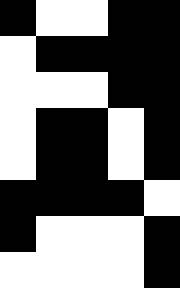[["black", "white", "white", "black", "black"], ["white", "black", "black", "black", "black"], ["white", "white", "white", "black", "black"], ["white", "black", "black", "white", "black"], ["white", "black", "black", "white", "black"], ["black", "black", "black", "black", "white"], ["black", "white", "white", "white", "black"], ["white", "white", "white", "white", "black"]]